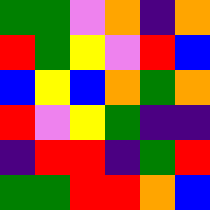[["green", "green", "violet", "orange", "indigo", "orange"], ["red", "green", "yellow", "violet", "red", "blue"], ["blue", "yellow", "blue", "orange", "green", "orange"], ["red", "violet", "yellow", "green", "indigo", "indigo"], ["indigo", "red", "red", "indigo", "green", "red"], ["green", "green", "red", "red", "orange", "blue"]]